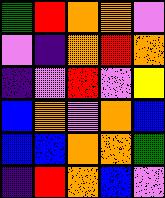[["green", "red", "orange", "orange", "violet"], ["violet", "indigo", "orange", "red", "orange"], ["indigo", "violet", "red", "violet", "yellow"], ["blue", "orange", "violet", "orange", "blue"], ["blue", "blue", "orange", "orange", "green"], ["indigo", "red", "orange", "blue", "violet"]]